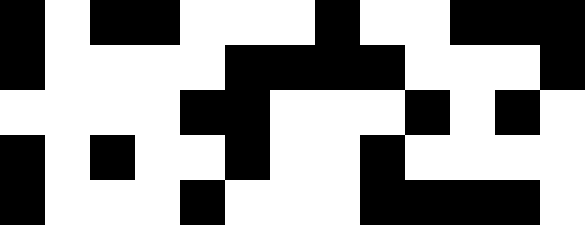[["black", "white", "black", "black", "white", "white", "white", "black", "white", "white", "black", "black", "black"], ["black", "white", "white", "white", "white", "black", "black", "black", "black", "white", "white", "white", "black"], ["white", "white", "white", "white", "black", "black", "white", "white", "white", "black", "white", "black", "white"], ["black", "white", "black", "white", "white", "black", "white", "white", "black", "white", "white", "white", "white"], ["black", "white", "white", "white", "black", "white", "white", "white", "black", "black", "black", "black", "white"]]